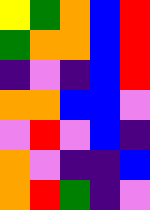[["yellow", "green", "orange", "blue", "red"], ["green", "orange", "orange", "blue", "red"], ["indigo", "violet", "indigo", "blue", "red"], ["orange", "orange", "blue", "blue", "violet"], ["violet", "red", "violet", "blue", "indigo"], ["orange", "violet", "indigo", "indigo", "blue"], ["orange", "red", "green", "indigo", "violet"]]